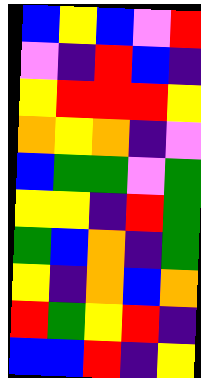[["blue", "yellow", "blue", "violet", "red"], ["violet", "indigo", "red", "blue", "indigo"], ["yellow", "red", "red", "red", "yellow"], ["orange", "yellow", "orange", "indigo", "violet"], ["blue", "green", "green", "violet", "green"], ["yellow", "yellow", "indigo", "red", "green"], ["green", "blue", "orange", "indigo", "green"], ["yellow", "indigo", "orange", "blue", "orange"], ["red", "green", "yellow", "red", "indigo"], ["blue", "blue", "red", "indigo", "yellow"]]